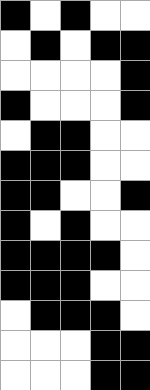[["black", "white", "black", "white", "white"], ["white", "black", "white", "black", "black"], ["white", "white", "white", "white", "black"], ["black", "white", "white", "white", "black"], ["white", "black", "black", "white", "white"], ["black", "black", "black", "white", "white"], ["black", "black", "white", "white", "black"], ["black", "white", "black", "white", "white"], ["black", "black", "black", "black", "white"], ["black", "black", "black", "white", "white"], ["white", "black", "black", "black", "white"], ["white", "white", "white", "black", "black"], ["white", "white", "white", "black", "black"]]